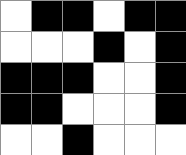[["white", "black", "black", "white", "black", "black"], ["white", "white", "white", "black", "white", "black"], ["black", "black", "black", "white", "white", "black"], ["black", "black", "white", "white", "white", "black"], ["white", "white", "black", "white", "white", "white"]]